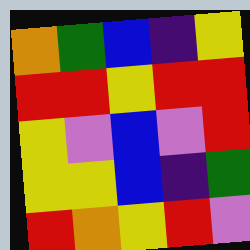[["orange", "green", "blue", "indigo", "yellow"], ["red", "red", "yellow", "red", "red"], ["yellow", "violet", "blue", "violet", "red"], ["yellow", "yellow", "blue", "indigo", "green"], ["red", "orange", "yellow", "red", "violet"]]